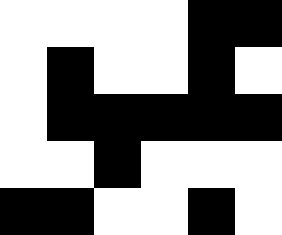[["white", "white", "white", "white", "black", "black"], ["white", "black", "white", "white", "black", "white"], ["white", "black", "black", "black", "black", "black"], ["white", "white", "black", "white", "white", "white"], ["black", "black", "white", "white", "black", "white"]]